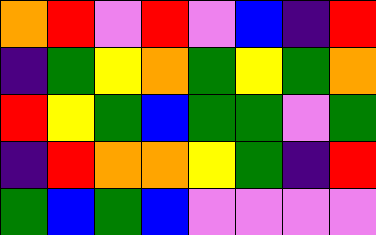[["orange", "red", "violet", "red", "violet", "blue", "indigo", "red"], ["indigo", "green", "yellow", "orange", "green", "yellow", "green", "orange"], ["red", "yellow", "green", "blue", "green", "green", "violet", "green"], ["indigo", "red", "orange", "orange", "yellow", "green", "indigo", "red"], ["green", "blue", "green", "blue", "violet", "violet", "violet", "violet"]]